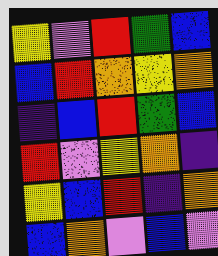[["yellow", "violet", "red", "green", "blue"], ["blue", "red", "orange", "yellow", "orange"], ["indigo", "blue", "red", "green", "blue"], ["red", "violet", "yellow", "orange", "indigo"], ["yellow", "blue", "red", "indigo", "orange"], ["blue", "orange", "violet", "blue", "violet"]]